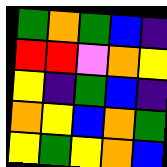[["green", "orange", "green", "blue", "indigo"], ["red", "red", "violet", "orange", "yellow"], ["yellow", "indigo", "green", "blue", "indigo"], ["orange", "yellow", "blue", "orange", "green"], ["yellow", "green", "yellow", "orange", "blue"]]